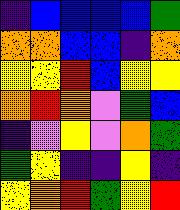[["indigo", "blue", "blue", "blue", "blue", "green"], ["orange", "orange", "blue", "blue", "indigo", "orange"], ["yellow", "yellow", "red", "blue", "yellow", "yellow"], ["orange", "red", "orange", "violet", "green", "blue"], ["indigo", "violet", "yellow", "violet", "orange", "green"], ["green", "yellow", "indigo", "indigo", "yellow", "indigo"], ["yellow", "orange", "red", "green", "yellow", "red"]]